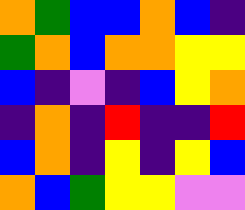[["orange", "green", "blue", "blue", "orange", "blue", "indigo"], ["green", "orange", "blue", "orange", "orange", "yellow", "yellow"], ["blue", "indigo", "violet", "indigo", "blue", "yellow", "orange"], ["indigo", "orange", "indigo", "red", "indigo", "indigo", "red"], ["blue", "orange", "indigo", "yellow", "indigo", "yellow", "blue"], ["orange", "blue", "green", "yellow", "yellow", "violet", "violet"]]